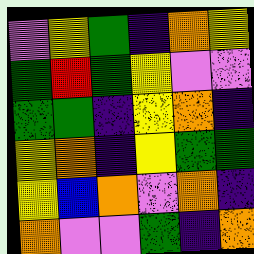[["violet", "yellow", "green", "indigo", "orange", "yellow"], ["green", "red", "green", "yellow", "violet", "violet"], ["green", "green", "indigo", "yellow", "orange", "indigo"], ["yellow", "orange", "indigo", "yellow", "green", "green"], ["yellow", "blue", "orange", "violet", "orange", "indigo"], ["orange", "violet", "violet", "green", "indigo", "orange"]]